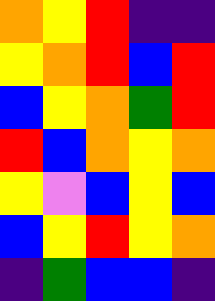[["orange", "yellow", "red", "indigo", "indigo"], ["yellow", "orange", "red", "blue", "red"], ["blue", "yellow", "orange", "green", "red"], ["red", "blue", "orange", "yellow", "orange"], ["yellow", "violet", "blue", "yellow", "blue"], ["blue", "yellow", "red", "yellow", "orange"], ["indigo", "green", "blue", "blue", "indigo"]]